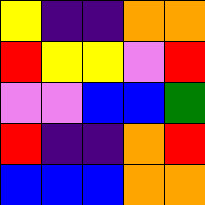[["yellow", "indigo", "indigo", "orange", "orange"], ["red", "yellow", "yellow", "violet", "red"], ["violet", "violet", "blue", "blue", "green"], ["red", "indigo", "indigo", "orange", "red"], ["blue", "blue", "blue", "orange", "orange"]]